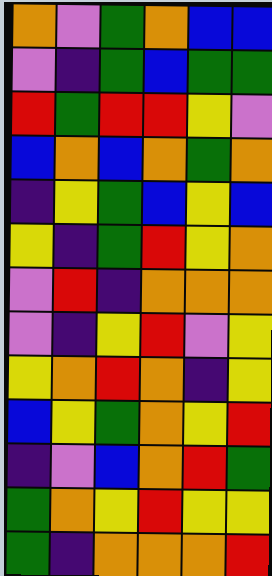[["orange", "violet", "green", "orange", "blue", "blue"], ["violet", "indigo", "green", "blue", "green", "green"], ["red", "green", "red", "red", "yellow", "violet"], ["blue", "orange", "blue", "orange", "green", "orange"], ["indigo", "yellow", "green", "blue", "yellow", "blue"], ["yellow", "indigo", "green", "red", "yellow", "orange"], ["violet", "red", "indigo", "orange", "orange", "orange"], ["violet", "indigo", "yellow", "red", "violet", "yellow"], ["yellow", "orange", "red", "orange", "indigo", "yellow"], ["blue", "yellow", "green", "orange", "yellow", "red"], ["indigo", "violet", "blue", "orange", "red", "green"], ["green", "orange", "yellow", "red", "yellow", "yellow"], ["green", "indigo", "orange", "orange", "orange", "red"]]